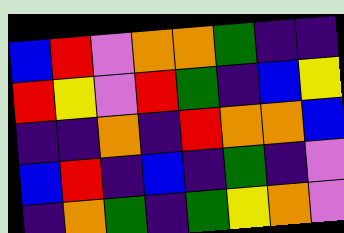[["blue", "red", "violet", "orange", "orange", "green", "indigo", "indigo"], ["red", "yellow", "violet", "red", "green", "indigo", "blue", "yellow"], ["indigo", "indigo", "orange", "indigo", "red", "orange", "orange", "blue"], ["blue", "red", "indigo", "blue", "indigo", "green", "indigo", "violet"], ["indigo", "orange", "green", "indigo", "green", "yellow", "orange", "violet"]]